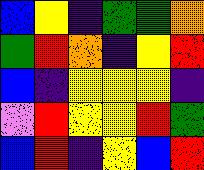[["blue", "yellow", "indigo", "green", "green", "orange"], ["green", "red", "orange", "indigo", "yellow", "red"], ["blue", "indigo", "yellow", "yellow", "yellow", "indigo"], ["violet", "red", "yellow", "yellow", "red", "green"], ["blue", "red", "indigo", "yellow", "blue", "red"]]